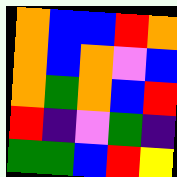[["orange", "blue", "blue", "red", "orange"], ["orange", "blue", "orange", "violet", "blue"], ["orange", "green", "orange", "blue", "red"], ["red", "indigo", "violet", "green", "indigo"], ["green", "green", "blue", "red", "yellow"]]